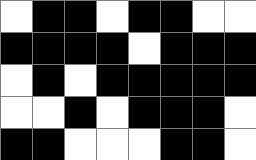[["white", "black", "black", "white", "black", "black", "white", "white"], ["black", "black", "black", "black", "white", "black", "black", "black"], ["white", "black", "white", "black", "black", "black", "black", "black"], ["white", "white", "black", "white", "black", "black", "black", "white"], ["black", "black", "white", "white", "white", "black", "black", "white"]]